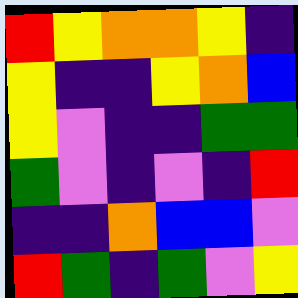[["red", "yellow", "orange", "orange", "yellow", "indigo"], ["yellow", "indigo", "indigo", "yellow", "orange", "blue"], ["yellow", "violet", "indigo", "indigo", "green", "green"], ["green", "violet", "indigo", "violet", "indigo", "red"], ["indigo", "indigo", "orange", "blue", "blue", "violet"], ["red", "green", "indigo", "green", "violet", "yellow"]]